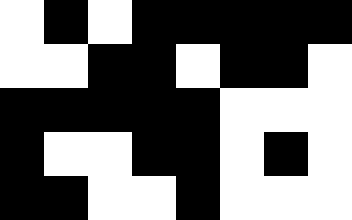[["white", "black", "white", "black", "black", "black", "black", "black"], ["white", "white", "black", "black", "white", "black", "black", "white"], ["black", "black", "black", "black", "black", "white", "white", "white"], ["black", "white", "white", "black", "black", "white", "black", "white"], ["black", "black", "white", "white", "black", "white", "white", "white"]]